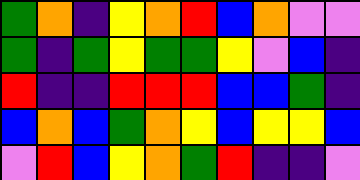[["green", "orange", "indigo", "yellow", "orange", "red", "blue", "orange", "violet", "violet"], ["green", "indigo", "green", "yellow", "green", "green", "yellow", "violet", "blue", "indigo"], ["red", "indigo", "indigo", "red", "red", "red", "blue", "blue", "green", "indigo"], ["blue", "orange", "blue", "green", "orange", "yellow", "blue", "yellow", "yellow", "blue"], ["violet", "red", "blue", "yellow", "orange", "green", "red", "indigo", "indigo", "violet"]]